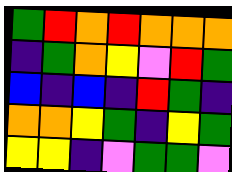[["green", "red", "orange", "red", "orange", "orange", "orange"], ["indigo", "green", "orange", "yellow", "violet", "red", "green"], ["blue", "indigo", "blue", "indigo", "red", "green", "indigo"], ["orange", "orange", "yellow", "green", "indigo", "yellow", "green"], ["yellow", "yellow", "indigo", "violet", "green", "green", "violet"]]